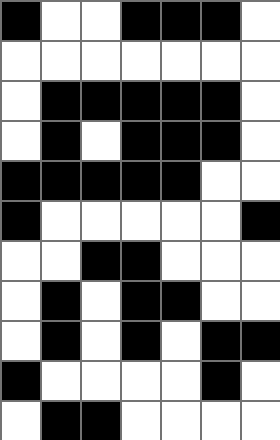[["black", "white", "white", "black", "black", "black", "white"], ["white", "white", "white", "white", "white", "white", "white"], ["white", "black", "black", "black", "black", "black", "white"], ["white", "black", "white", "black", "black", "black", "white"], ["black", "black", "black", "black", "black", "white", "white"], ["black", "white", "white", "white", "white", "white", "black"], ["white", "white", "black", "black", "white", "white", "white"], ["white", "black", "white", "black", "black", "white", "white"], ["white", "black", "white", "black", "white", "black", "black"], ["black", "white", "white", "white", "white", "black", "white"], ["white", "black", "black", "white", "white", "white", "white"]]